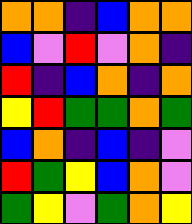[["orange", "orange", "indigo", "blue", "orange", "orange"], ["blue", "violet", "red", "violet", "orange", "indigo"], ["red", "indigo", "blue", "orange", "indigo", "orange"], ["yellow", "red", "green", "green", "orange", "green"], ["blue", "orange", "indigo", "blue", "indigo", "violet"], ["red", "green", "yellow", "blue", "orange", "violet"], ["green", "yellow", "violet", "green", "orange", "yellow"]]